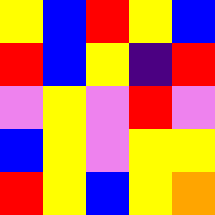[["yellow", "blue", "red", "yellow", "blue"], ["red", "blue", "yellow", "indigo", "red"], ["violet", "yellow", "violet", "red", "violet"], ["blue", "yellow", "violet", "yellow", "yellow"], ["red", "yellow", "blue", "yellow", "orange"]]